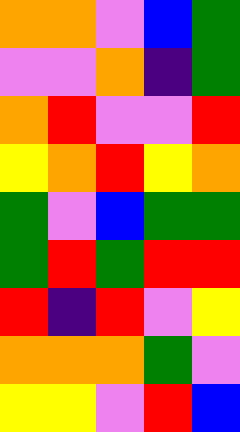[["orange", "orange", "violet", "blue", "green"], ["violet", "violet", "orange", "indigo", "green"], ["orange", "red", "violet", "violet", "red"], ["yellow", "orange", "red", "yellow", "orange"], ["green", "violet", "blue", "green", "green"], ["green", "red", "green", "red", "red"], ["red", "indigo", "red", "violet", "yellow"], ["orange", "orange", "orange", "green", "violet"], ["yellow", "yellow", "violet", "red", "blue"]]